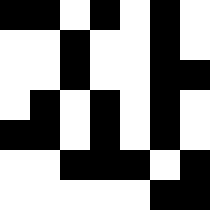[["black", "black", "white", "black", "white", "black", "white"], ["white", "white", "black", "white", "white", "black", "white"], ["white", "white", "black", "white", "white", "black", "black"], ["white", "black", "white", "black", "white", "black", "white"], ["black", "black", "white", "black", "white", "black", "white"], ["white", "white", "black", "black", "black", "white", "black"], ["white", "white", "white", "white", "white", "black", "black"]]